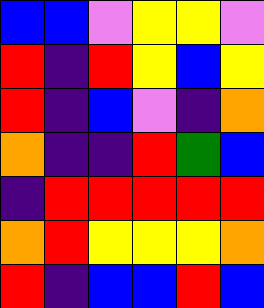[["blue", "blue", "violet", "yellow", "yellow", "violet"], ["red", "indigo", "red", "yellow", "blue", "yellow"], ["red", "indigo", "blue", "violet", "indigo", "orange"], ["orange", "indigo", "indigo", "red", "green", "blue"], ["indigo", "red", "red", "red", "red", "red"], ["orange", "red", "yellow", "yellow", "yellow", "orange"], ["red", "indigo", "blue", "blue", "red", "blue"]]